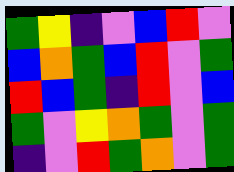[["green", "yellow", "indigo", "violet", "blue", "red", "violet"], ["blue", "orange", "green", "blue", "red", "violet", "green"], ["red", "blue", "green", "indigo", "red", "violet", "blue"], ["green", "violet", "yellow", "orange", "green", "violet", "green"], ["indigo", "violet", "red", "green", "orange", "violet", "green"]]